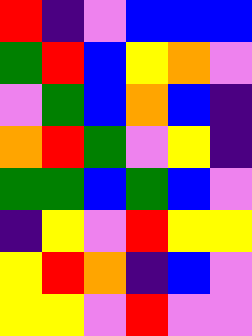[["red", "indigo", "violet", "blue", "blue", "blue"], ["green", "red", "blue", "yellow", "orange", "violet"], ["violet", "green", "blue", "orange", "blue", "indigo"], ["orange", "red", "green", "violet", "yellow", "indigo"], ["green", "green", "blue", "green", "blue", "violet"], ["indigo", "yellow", "violet", "red", "yellow", "yellow"], ["yellow", "red", "orange", "indigo", "blue", "violet"], ["yellow", "yellow", "violet", "red", "violet", "violet"]]